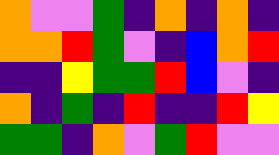[["orange", "violet", "violet", "green", "indigo", "orange", "indigo", "orange", "indigo"], ["orange", "orange", "red", "green", "violet", "indigo", "blue", "orange", "red"], ["indigo", "indigo", "yellow", "green", "green", "red", "blue", "violet", "indigo"], ["orange", "indigo", "green", "indigo", "red", "indigo", "indigo", "red", "yellow"], ["green", "green", "indigo", "orange", "violet", "green", "red", "violet", "violet"]]